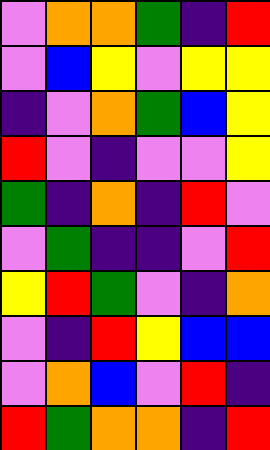[["violet", "orange", "orange", "green", "indigo", "red"], ["violet", "blue", "yellow", "violet", "yellow", "yellow"], ["indigo", "violet", "orange", "green", "blue", "yellow"], ["red", "violet", "indigo", "violet", "violet", "yellow"], ["green", "indigo", "orange", "indigo", "red", "violet"], ["violet", "green", "indigo", "indigo", "violet", "red"], ["yellow", "red", "green", "violet", "indigo", "orange"], ["violet", "indigo", "red", "yellow", "blue", "blue"], ["violet", "orange", "blue", "violet", "red", "indigo"], ["red", "green", "orange", "orange", "indigo", "red"]]